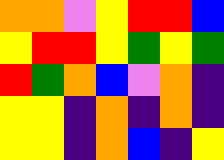[["orange", "orange", "violet", "yellow", "red", "red", "blue"], ["yellow", "red", "red", "yellow", "green", "yellow", "green"], ["red", "green", "orange", "blue", "violet", "orange", "indigo"], ["yellow", "yellow", "indigo", "orange", "indigo", "orange", "indigo"], ["yellow", "yellow", "indigo", "orange", "blue", "indigo", "yellow"]]